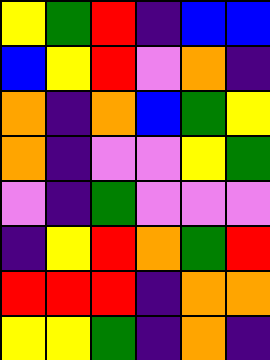[["yellow", "green", "red", "indigo", "blue", "blue"], ["blue", "yellow", "red", "violet", "orange", "indigo"], ["orange", "indigo", "orange", "blue", "green", "yellow"], ["orange", "indigo", "violet", "violet", "yellow", "green"], ["violet", "indigo", "green", "violet", "violet", "violet"], ["indigo", "yellow", "red", "orange", "green", "red"], ["red", "red", "red", "indigo", "orange", "orange"], ["yellow", "yellow", "green", "indigo", "orange", "indigo"]]